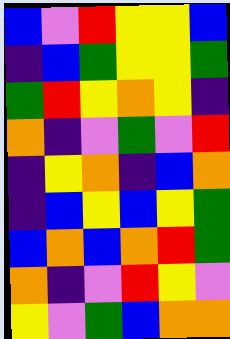[["blue", "violet", "red", "yellow", "yellow", "blue"], ["indigo", "blue", "green", "yellow", "yellow", "green"], ["green", "red", "yellow", "orange", "yellow", "indigo"], ["orange", "indigo", "violet", "green", "violet", "red"], ["indigo", "yellow", "orange", "indigo", "blue", "orange"], ["indigo", "blue", "yellow", "blue", "yellow", "green"], ["blue", "orange", "blue", "orange", "red", "green"], ["orange", "indigo", "violet", "red", "yellow", "violet"], ["yellow", "violet", "green", "blue", "orange", "orange"]]